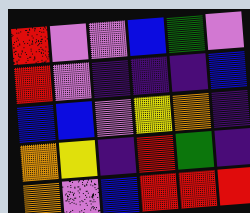[["red", "violet", "violet", "blue", "green", "violet"], ["red", "violet", "indigo", "indigo", "indigo", "blue"], ["blue", "blue", "violet", "yellow", "orange", "indigo"], ["orange", "yellow", "indigo", "red", "green", "indigo"], ["orange", "violet", "blue", "red", "red", "red"]]